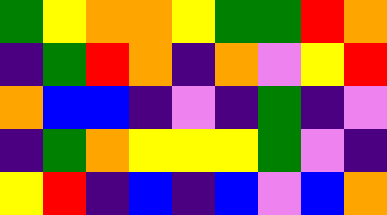[["green", "yellow", "orange", "orange", "yellow", "green", "green", "red", "orange"], ["indigo", "green", "red", "orange", "indigo", "orange", "violet", "yellow", "red"], ["orange", "blue", "blue", "indigo", "violet", "indigo", "green", "indigo", "violet"], ["indigo", "green", "orange", "yellow", "yellow", "yellow", "green", "violet", "indigo"], ["yellow", "red", "indigo", "blue", "indigo", "blue", "violet", "blue", "orange"]]